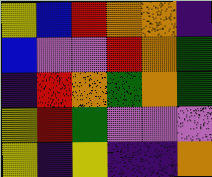[["yellow", "blue", "red", "orange", "orange", "indigo"], ["blue", "violet", "violet", "red", "orange", "green"], ["indigo", "red", "orange", "green", "orange", "green"], ["yellow", "red", "green", "violet", "violet", "violet"], ["yellow", "indigo", "yellow", "indigo", "indigo", "orange"]]